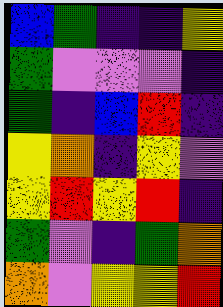[["blue", "green", "indigo", "indigo", "yellow"], ["green", "violet", "violet", "violet", "indigo"], ["green", "indigo", "blue", "red", "indigo"], ["yellow", "orange", "indigo", "yellow", "violet"], ["yellow", "red", "yellow", "red", "indigo"], ["green", "violet", "indigo", "green", "orange"], ["orange", "violet", "yellow", "yellow", "red"]]